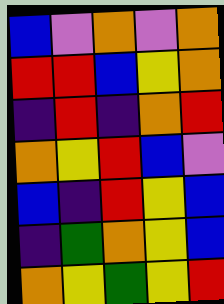[["blue", "violet", "orange", "violet", "orange"], ["red", "red", "blue", "yellow", "orange"], ["indigo", "red", "indigo", "orange", "red"], ["orange", "yellow", "red", "blue", "violet"], ["blue", "indigo", "red", "yellow", "blue"], ["indigo", "green", "orange", "yellow", "blue"], ["orange", "yellow", "green", "yellow", "red"]]